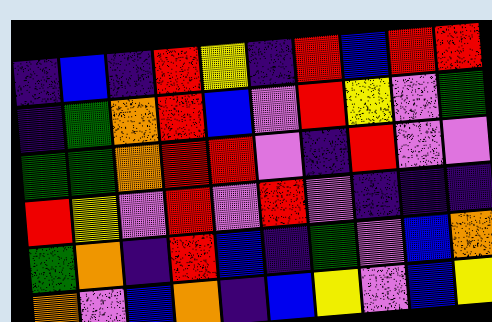[["indigo", "blue", "indigo", "red", "yellow", "indigo", "red", "blue", "red", "red"], ["indigo", "green", "orange", "red", "blue", "violet", "red", "yellow", "violet", "green"], ["green", "green", "orange", "red", "red", "violet", "indigo", "red", "violet", "violet"], ["red", "yellow", "violet", "red", "violet", "red", "violet", "indigo", "indigo", "indigo"], ["green", "orange", "indigo", "red", "blue", "indigo", "green", "violet", "blue", "orange"], ["orange", "violet", "blue", "orange", "indigo", "blue", "yellow", "violet", "blue", "yellow"]]